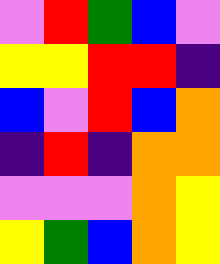[["violet", "red", "green", "blue", "violet"], ["yellow", "yellow", "red", "red", "indigo"], ["blue", "violet", "red", "blue", "orange"], ["indigo", "red", "indigo", "orange", "orange"], ["violet", "violet", "violet", "orange", "yellow"], ["yellow", "green", "blue", "orange", "yellow"]]